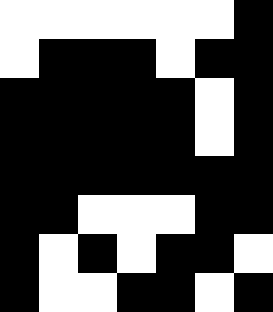[["white", "white", "white", "white", "white", "white", "black"], ["white", "black", "black", "black", "white", "black", "black"], ["black", "black", "black", "black", "black", "white", "black"], ["black", "black", "black", "black", "black", "white", "black"], ["black", "black", "black", "black", "black", "black", "black"], ["black", "black", "white", "white", "white", "black", "black"], ["black", "white", "black", "white", "black", "black", "white"], ["black", "white", "white", "black", "black", "white", "black"]]